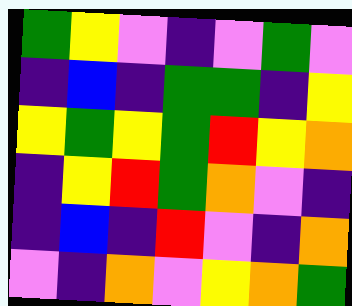[["green", "yellow", "violet", "indigo", "violet", "green", "violet"], ["indigo", "blue", "indigo", "green", "green", "indigo", "yellow"], ["yellow", "green", "yellow", "green", "red", "yellow", "orange"], ["indigo", "yellow", "red", "green", "orange", "violet", "indigo"], ["indigo", "blue", "indigo", "red", "violet", "indigo", "orange"], ["violet", "indigo", "orange", "violet", "yellow", "orange", "green"]]